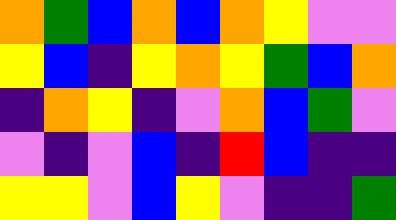[["orange", "green", "blue", "orange", "blue", "orange", "yellow", "violet", "violet"], ["yellow", "blue", "indigo", "yellow", "orange", "yellow", "green", "blue", "orange"], ["indigo", "orange", "yellow", "indigo", "violet", "orange", "blue", "green", "violet"], ["violet", "indigo", "violet", "blue", "indigo", "red", "blue", "indigo", "indigo"], ["yellow", "yellow", "violet", "blue", "yellow", "violet", "indigo", "indigo", "green"]]